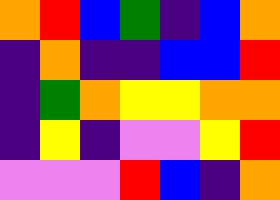[["orange", "red", "blue", "green", "indigo", "blue", "orange"], ["indigo", "orange", "indigo", "indigo", "blue", "blue", "red"], ["indigo", "green", "orange", "yellow", "yellow", "orange", "orange"], ["indigo", "yellow", "indigo", "violet", "violet", "yellow", "red"], ["violet", "violet", "violet", "red", "blue", "indigo", "orange"]]